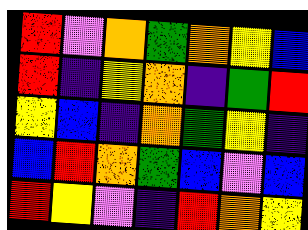[["red", "violet", "orange", "green", "orange", "yellow", "blue"], ["red", "indigo", "yellow", "orange", "indigo", "green", "red"], ["yellow", "blue", "indigo", "orange", "green", "yellow", "indigo"], ["blue", "red", "orange", "green", "blue", "violet", "blue"], ["red", "yellow", "violet", "indigo", "red", "orange", "yellow"]]